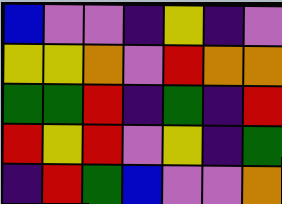[["blue", "violet", "violet", "indigo", "yellow", "indigo", "violet"], ["yellow", "yellow", "orange", "violet", "red", "orange", "orange"], ["green", "green", "red", "indigo", "green", "indigo", "red"], ["red", "yellow", "red", "violet", "yellow", "indigo", "green"], ["indigo", "red", "green", "blue", "violet", "violet", "orange"]]